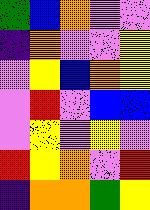[["green", "blue", "orange", "violet", "violet"], ["indigo", "orange", "violet", "violet", "yellow"], ["violet", "yellow", "blue", "orange", "yellow"], ["violet", "red", "violet", "blue", "blue"], ["violet", "yellow", "violet", "yellow", "violet"], ["red", "yellow", "orange", "violet", "red"], ["indigo", "orange", "orange", "green", "yellow"]]